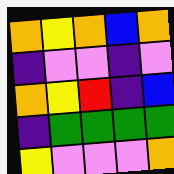[["orange", "yellow", "orange", "blue", "orange"], ["indigo", "violet", "violet", "indigo", "violet"], ["orange", "yellow", "red", "indigo", "blue"], ["indigo", "green", "green", "green", "green"], ["yellow", "violet", "violet", "violet", "orange"]]